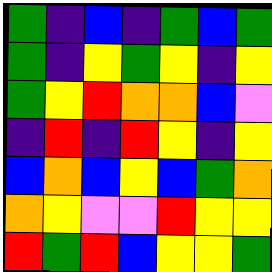[["green", "indigo", "blue", "indigo", "green", "blue", "green"], ["green", "indigo", "yellow", "green", "yellow", "indigo", "yellow"], ["green", "yellow", "red", "orange", "orange", "blue", "violet"], ["indigo", "red", "indigo", "red", "yellow", "indigo", "yellow"], ["blue", "orange", "blue", "yellow", "blue", "green", "orange"], ["orange", "yellow", "violet", "violet", "red", "yellow", "yellow"], ["red", "green", "red", "blue", "yellow", "yellow", "green"]]